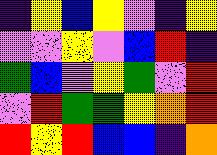[["indigo", "yellow", "blue", "yellow", "violet", "indigo", "yellow"], ["violet", "violet", "yellow", "violet", "blue", "red", "indigo"], ["green", "blue", "violet", "yellow", "green", "violet", "red"], ["violet", "red", "green", "green", "yellow", "orange", "red"], ["red", "yellow", "red", "blue", "blue", "indigo", "orange"]]